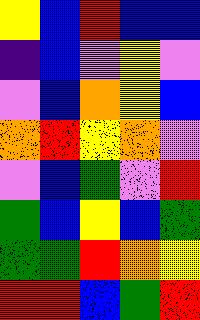[["yellow", "blue", "red", "blue", "blue"], ["indigo", "blue", "violet", "yellow", "violet"], ["violet", "blue", "orange", "yellow", "blue"], ["orange", "red", "yellow", "orange", "violet"], ["violet", "blue", "green", "violet", "red"], ["green", "blue", "yellow", "blue", "green"], ["green", "green", "red", "orange", "yellow"], ["red", "red", "blue", "green", "red"]]